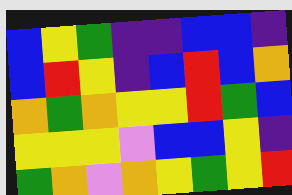[["blue", "yellow", "green", "indigo", "indigo", "blue", "blue", "indigo"], ["blue", "red", "yellow", "indigo", "blue", "red", "blue", "orange"], ["orange", "green", "orange", "yellow", "yellow", "red", "green", "blue"], ["yellow", "yellow", "yellow", "violet", "blue", "blue", "yellow", "indigo"], ["green", "orange", "violet", "orange", "yellow", "green", "yellow", "red"]]